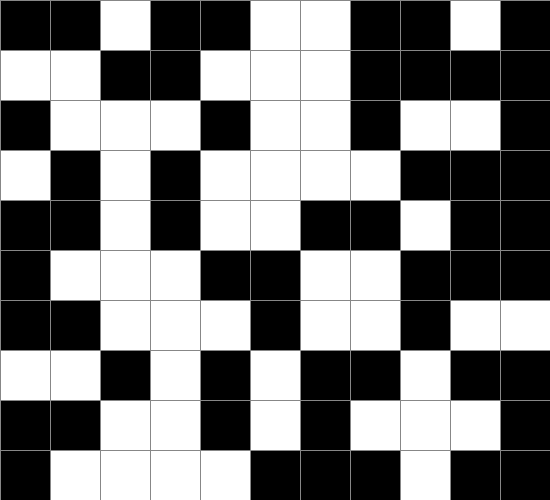[["black", "black", "white", "black", "black", "white", "white", "black", "black", "white", "black"], ["white", "white", "black", "black", "white", "white", "white", "black", "black", "black", "black"], ["black", "white", "white", "white", "black", "white", "white", "black", "white", "white", "black"], ["white", "black", "white", "black", "white", "white", "white", "white", "black", "black", "black"], ["black", "black", "white", "black", "white", "white", "black", "black", "white", "black", "black"], ["black", "white", "white", "white", "black", "black", "white", "white", "black", "black", "black"], ["black", "black", "white", "white", "white", "black", "white", "white", "black", "white", "white"], ["white", "white", "black", "white", "black", "white", "black", "black", "white", "black", "black"], ["black", "black", "white", "white", "black", "white", "black", "white", "white", "white", "black"], ["black", "white", "white", "white", "white", "black", "black", "black", "white", "black", "black"]]